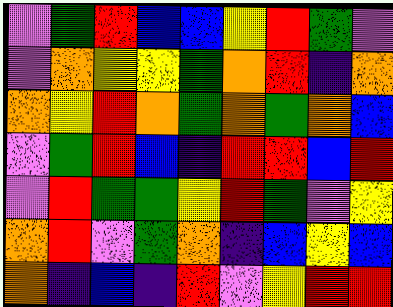[["violet", "green", "red", "blue", "blue", "yellow", "red", "green", "violet"], ["violet", "orange", "yellow", "yellow", "green", "orange", "red", "indigo", "orange"], ["orange", "yellow", "red", "orange", "green", "orange", "green", "orange", "blue"], ["violet", "green", "red", "blue", "indigo", "red", "red", "blue", "red"], ["violet", "red", "green", "green", "yellow", "red", "green", "violet", "yellow"], ["orange", "red", "violet", "green", "orange", "indigo", "blue", "yellow", "blue"], ["orange", "indigo", "blue", "indigo", "red", "violet", "yellow", "red", "red"]]